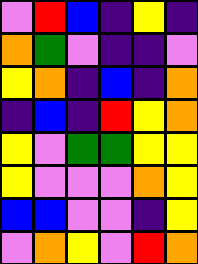[["violet", "red", "blue", "indigo", "yellow", "indigo"], ["orange", "green", "violet", "indigo", "indigo", "violet"], ["yellow", "orange", "indigo", "blue", "indigo", "orange"], ["indigo", "blue", "indigo", "red", "yellow", "orange"], ["yellow", "violet", "green", "green", "yellow", "yellow"], ["yellow", "violet", "violet", "violet", "orange", "yellow"], ["blue", "blue", "violet", "violet", "indigo", "yellow"], ["violet", "orange", "yellow", "violet", "red", "orange"]]